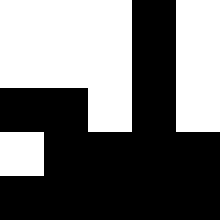[["white", "white", "white", "black", "white"], ["white", "white", "white", "black", "white"], ["black", "black", "white", "black", "white"], ["white", "black", "black", "black", "black"], ["black", "black", "black", "black", "black"]]